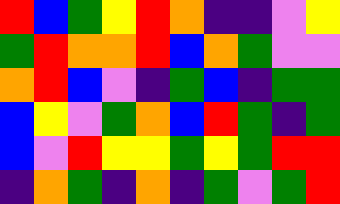[["red", "blue", "green", "yellow", "red", "orange", "indigo", "indigo", "violet", "yellow"], ["green", "red", "orange", "orange", "red", "blue", "orange", "green", "violet", "violet"], ["orange", "red", "blue", "violet", "indigo", "green", "blue", "indigo", "green", "green"], ["blue", "yellow", "violet", "green", "orange", "blue", "red", "green", "indigo", "green"], ["blue", "violet", "red", "yellow", "yellow", "green", "yellow", "green", "red", "red"], ["indigo", "orange", "green", "indigo", "orange", "indigo", "green", "violet", "green", "red"]]